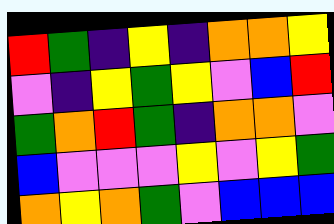[["red", "green", "indigo", "yellow", "indigo", "orange", "orange", "yellow"], ["violet", "indigo", "yellow", "green", "yellow", "violet", "blue", "red"], ["green", "orange", "red", "green", "indigo", "orange", "orange", "violet"], ["blue", "violet", "violet", "violet", "yellow", "violet", "yellow", "green"], ["orange", "yellow", "orange", "green", "violet", "blue", "blue", "blue"]]